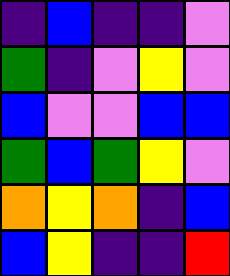[["indigo", "blue", "indigo", "indigo", "violet"], ["green", "indigo", "violet", "yellow", "violet"], ["blue", "violet", "violet", "blue", "blue"], ["green", "blue", "green", "yellow", "violet"], ["orange", "yellow", "orange", "indigo", "blue"], ["blue", "yellow", "indigo", "indigo", "red"]]